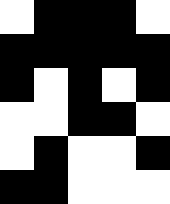[["white", "black", "black", "black", "white"], ["black", "black", "black", "black", "black"], ["black", "white", "black", "white", "black"], ["white", "white", "black", "black", "white"], ["white", "black", "white", "white", "black"], ["black", "black", "white", "white", "white"]]